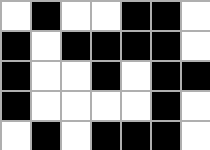[["white", "black", "white", "white", "black", "black", "white"], ["black", "white", "black", "black", "black", "black", "white"], ["black", "white", "white", "black", "white", "black", "black"], ["black", "white", "white", "white", "white", "black", "white"], ["white", "black", "white", "black", "black", "black", "white"]]